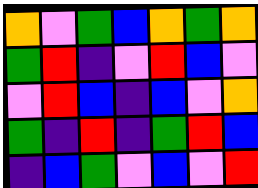[["orange", "violet", "green", "blue", "orange", "green", "orange"], ["green", "red", "indigo", "violet", "red", "blue", "violet"], ["violet", "red", "blue", "indigo", "blue", "violet", "orange"], ["green", "indigo", "red", "indigo", "green", "red", "blue"], ["indigo", "blue", "green", "violet", "blue", "violet", "red"]]